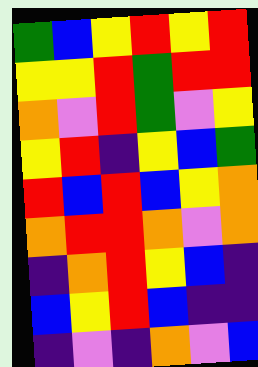[["green", "blue", "yellow", "red", "yellow", "red"], ["yellow", "yellow", "red", "green", "red", "red"], ["orange", "violet", "red", "green", "violet", "yellow"], ["yellow", "red", "indigo", "yellow", "blue", "green"], ["red", "blue", "red", "blue", "yellow", "orange"], ["orange", "red", "red", "orange", "violet", "orange"], ["indigo", "orange", "red", "yellow", "blue", "indigo"], ["blue", "yellow", "red", "blue", "indigo", "indigo"], ["indigo", "violet", "indigo", "orange", "violet", "blue"]]